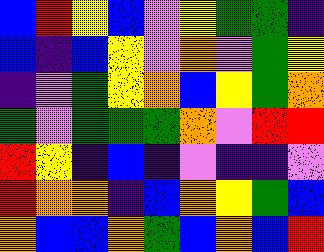[["blue", "red", "yellow", "blue", "violet", "yellow", "green", "green", "indigo"], ["blue", "indigo", "blue", "yellow", "violet", "orange", "violet", "green", "yellow"], ["indigo", "violet", "green", "yellow", "orange", "blue", "yellow", "green", "orange"], ["green", "violet", "green", "green", "green", "orange", "violet", "red", "red"], ["red", "yellow", "indigo", "blue", "indigo", "violet", "indigo", "indigo", "violet"], ["red", "orange", "orange", "indigo", "blue", "orange", "yellow", "green", "blue"], ["orange", "blue", "blue", "orange", "green", "blue", "orange", "blue", "red"]]